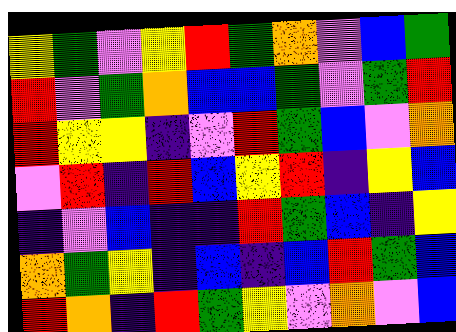[["yellow", "green", "violet", "yellow", "red", "green", "orange", "violet", "blue", "green"], ["red", "violet", "green", "orange", "blue", "blue", "green", "violet", "green", "red"], ["red", "yellow", "yellow", "indigo", "violet", "red", "green", "blue", "violet", "orange"], ["violet", "red", "indigo", "red", "blue", "yellow", "red", "indigo", "yellow", "blue"], ["indigo", "violet", "blue", "indigo", "indigo", "red", "green", "blue", "indigo", "yellow"], ["orange", "green", "yellow", "indigo", "blue", "indigo", "blue", "red", "green", "blue"], ["red", "orange", "indigo", "red", "green", "yellow", "violet", "orange", "violet", "blue"]]